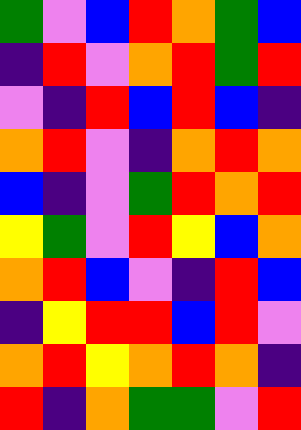[["green", "violet", "blue", "red", "orange", "green", "blue"], ["indigo", "red", "violet", "orange", "red", "green", "red"], ["violet", "indigo", "red", "blue", "red", "blue", "indigo"], ["orange", "red", "violet", "indigo", "orange", "red", "orange"], ["blue", "indigo", "violet", "green", "red", "orange", "red"], ["yellow", "green", "violet", "red", "yellow", "blue", "orange"], ["orange", "red", "blue", "violet", "indigo", "red", "blue"], ["indigo", "yellow", "red", "red", "blue", "red", "violet"], ["orange", "red", "yellow", "orange", "red", "orange", "indigo"], ["red", "indigo", "orange", "green", "green", "violet", "red"]]